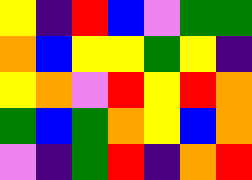[["yellow", "indigo", "red", "blue", "violet", "green", "green"], ["orange", "blue", "yellow", "yellow", "green", "yellow", "indigo"], ["yellow", "orange", "violet", "red", "yellow", "red", "orange"], ["green", "blue", "green", "orange", "yellow", "blue", "orange"], ["violet", "indigo", "green", "red", "indigo", "orange", "red"]]